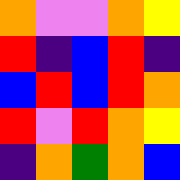[["orange", "violet", "violet", "orange", "yellow"], ["red", "indigo", "blue", "red", "indigo"], ["blue", "red", "blue", "red", "orange"], ["red", "violet", "red", "orange", "yellow"], ["indigo", "orange", "green", "orange", "blue"]]